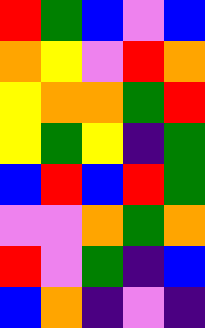[["red", "green", "blue", "violet", "blue"], ["orange", "yellow", "violet", "red", "orange"], ["yellow", "orange", "orange", "green", "red"], ["yellow", "green", "yellow", "indigo", "green"], ["blue", "red", "blue", "red", "green"], ["violet", "violet", "orange", "green", "orange"], ["red", "violet", "green", "indigo", "blue"], ["blue", "orange", "indigo", "violet", "indigo"]]